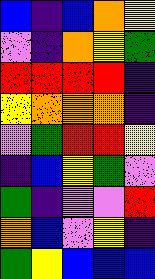[["blue", "indigo", "blue", "orange", "yellow"], ["violet", "indigo", "orange", "yellow", "green"], ["red", "red", "red", "red", "indigo"], ["yellow", "orange", "orange", "orange", "indigo"], ["violet", "green", "red", "red", "yellow"], ["indigo", "blue", "yellow", "green", "violet"], ["green", "indigo", "violet", "violet", "red"], ["orange", "blue", "violet", "yellow", "indigo"], ["green", "yellow", "blue", "blue", "blue"]]